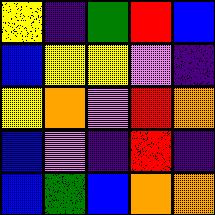[["yellow", "indigo", "green", "red", "blue"], ["blue", "yellow", "yellow", "violet", "indigo"], ["yellow", "orange", "violet", "red", "orange"], ["blue", "violet", "indigo", "red", "indigo"], ["blue", "green", "blue", "orange", "orange"]]